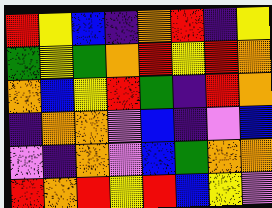[["red", "yellow", "blue", "indigo", "orange", "red", "indigo", "yellow"], ["green", "yellow", "green", "orange", "red", "yellow", "red", "orange"], ["orange", "blue", "yellow", "red", "green", "indigo", "red", "orange"], ["indigo", "orange", "orange", "violet", "blue", "indigo", "violet", "blue"], ["violet", "indigo", "orange", "violet", "blue", "green", "orange", "orange"], ["red", "orange", "red", "yellow", "red", "blue", "yellow", "violet"]]